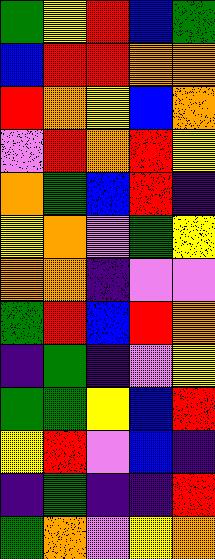[["green", "yellow", "red", "blue", "green"], ["blue", "red", "red", "orange", "orange"], ["red", "orange", "yellow", "blue", "orange"], ["violet", "red", "orange", "red", "yellow"], ["orange", "green", "blue", "red", "indigo"], ["yellow", "orange", "violet", "green", "yellow"], ["orange", "orange", "indigo", "violet", "violet"], ["green", "red", "blue", "red", "orange"], ["indigo", "green", "indigo", "violet", "yellow"], ["green", "green", "yellow", "blue", "red"], ["yellow", "red", "violet", "blue", "indigo"], ["indigo", "green", "indigo", "indigo", "red"], ["green", "orange", "violet", "yellow", "orange"]]